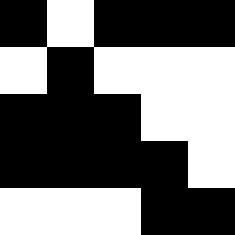[["black", "white", "black", "black", "black"], ["white", "black", "white", "white", "white"], ["black", "black", "black", "white", "white"], ["black", "black", "black", "black", "white"], ["white", "white", "white", "black", "black"]]